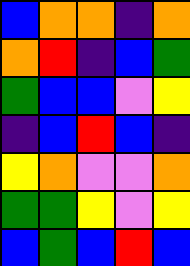[["blue", "orange", "orange", "indigo", "orange"], ["orange", "red", "indigo", "blue", "green"], ["green", "blue", "blue", "violet", "yellow"], ["indigo", "blue", "red", "blue", "indigo"], ["yellow", "orange", "violet", "violet", "orange"], ["green", "green", "yellow", "violet", "yellow"], ["blue", "green", "blue", "red", "blue"]]